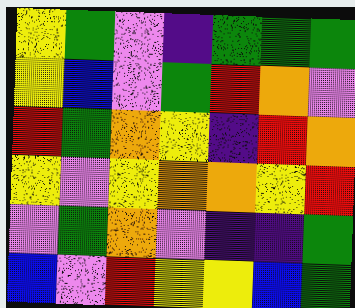[["yellow", "green", "violet", "indigo", "green", "green", "green"], ["yellow", "blue", "violet", "green", "red", "orange", "violet"], ["red", "green", "orange", "yellow", "indigo", "red", "orange"], ["yellow", "violet", "yellow", "orange", "orange", "yellow", "red"], ["violet", "green", "orange", "violet", "indigo", "indigo", "green"], ["blue", "violet", "red", "yellow", "yellow", "blue", "green"]]